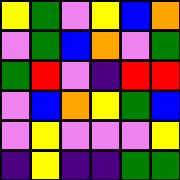[["yellow", "green", "violet", "yellow", "blue", "orange"], ["violet", "green", "blue", "orange", "violet", "green"], ["green", "red", "violet", "indigo", "red", "red"], ["violet", "blue", "orange", "yellow", "green", "blue"], ["violet", "yellow", "violet", "violet", "violet", "yellow"], ["indigo", "yellow", "indigo", "indigo", "green", "green"]]